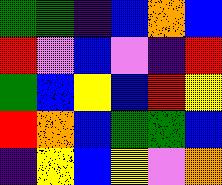[["green", "green", "indigo", "blue", "orange", "blue"], ["red", "violet", "blue", "violet", "indigo", "red"], ["green", "blue", "yellow", "blue", "red", "yellow"], ["red", "orange", "blue", "green", "green", "blue"], ["indigo", "yellow", "blue", "yellow", "violet", "orange"]]